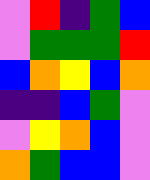[["violet", "red", "indigo", "green", "blue"], ["violet", "green", "green", "green", "red"], ["blue", "orange", "yellow", "blue", "orange"], ["indigo", "indigo", "blue", "green", "violet"], ["violet", "yellow", "orange", "blue", "violet"], ["orange", "green", "blue", "blue", "violet"]]